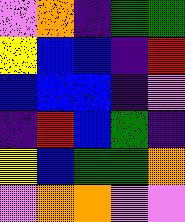[["violet", "orange", "indigo", "green", "green"], ["yellow", "blue", "blue", "indigo", "red"], ["blue", "blue", "blue", "indigo", "violet"], ["indigo", "red", "blue", "green", "indigo"], ["yellow", "blue", "green", "green", "orange"], ["violet", "orange", "orange", "violet", "violet"]]